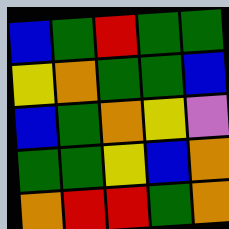[["blue", "green", "red", "green", "green"], ["yellow", "orange", "green", "green", "blue"], ["blue", "green", "orange", "yellow", "violet"], ["green", "green", "yellow", "blue", "orange"], ["orange", "red", "red", "green", "orange"]]